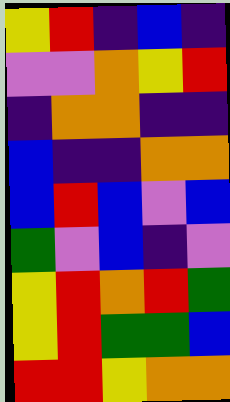[["yellow", "red", "indigo", "blue", "indigo"], ["violet", "violet", "orange", "yellow", "red"], ["indigo", "orange", "orange", "indigo", "indigo"], ["blue", "indigo", "indigo", "orange", "orange"], ["blue", "red", "blue", "violet", "blue"], ["green", "violet", "blue", "indigo", "violet"], ["yellow", "red", "orange", "red", "green"], ["yellow", "red", "green", "green", "blue"], ["red", "red", "yellow", "orange", "orange"]]